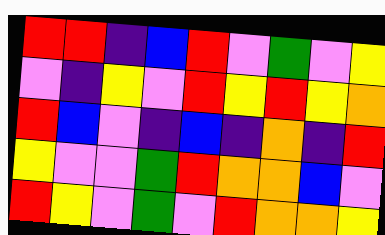[["red", "red", "indigo", "blue", "red", "violet", "green", "violet", "yellow"], ["violet", "indigo", "yellow", "violet", "red", "yellow", "red", "yellow", "orange"], ["red", "blue", "violet", "indigo", "blue", "indigo", "orange", "indigo", "red"], ["yellow", "violet", "violet", "green", "red", "orange", "orange", "blue", "violet"], ["red", "yellow", "violet", "green", "violet", "red", "orange", "orange", "yellow"]]